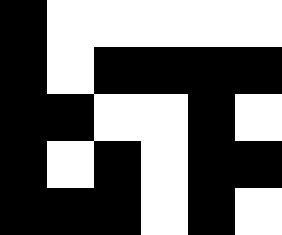[["black", "white", "white", "white", "white", "white"], ["black", "white", "black", "black", "black", "black"], ["black", "black", "white", "white", "black", "white"], ["black", "white", "black", "white", "black", "black"], ["black", "black", "black", "white", "black", "white"]]